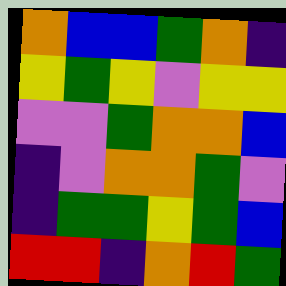[["orange", "blue", "blue", "green", "orange", "indigo"], ["yellow", "green", "yellow", "violet", "yellow", "yellow"], ["violet", "violet", "green", "orange", "orange", "blue"], ["indigo", "violet", "orange", "orange", "green", "violet"], ["indigo", "green", "green", "yellow", "green", "blue"], ["red", "red", "indigo", "orange", "red", "green"]]